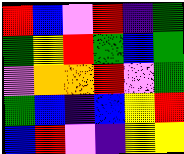[["red", "blue", "violet", "red", "indigo", "green"], ["green", "yellow", "red", "green", "blue", "green"], ["violet", "orange", "orange", "red", "violet", "green"], ["green", "blue", "indigo", "blue", "yellow", "red"], ["blue", "red", "violet", "indigo", "yellow", "yellow"]]